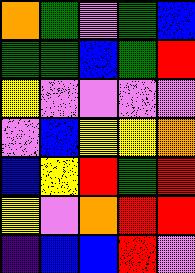[["orange", "green", "violet", "green", "blue"], ["green", "green", "blue", "green", "red"], ["yellow", "violet", "violet", "violet", "violet"], ["violet", "blue", "yellow", "yellow", "orange"], ["blue", "yellow", "red", "green", "red"], ["yellow", "violet", "orange", "red", "red"], ["indigo", "blue", "blue", "red", "violet"]]